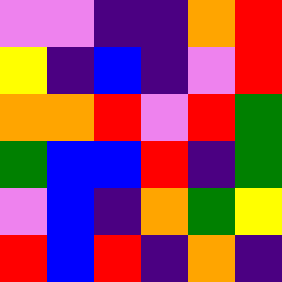[["violet", "violet", "indigo", "indigo", "orange", "red"], ["yellow", "indigo", "blue", "indigo", "violet", "red"], ["orange", "orange", "red", "violet", "red", "green"], ["green", "blue", "blue", "red", "indigo", "green"], ["violet", "blue", "indigo", "orange", "green", "yellow"], ["red", "blue", "red", "indigo", "orange", "indigo"]]